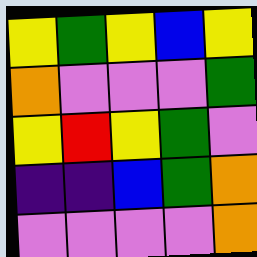[["yellow", "green", "yellow", "blue", "yellow"], ["orange", "violet", "violet", "violet", "green"], ["yellow", "red", "yellow", "green", "violet"], ["indigo", "indigo", "blue", "green", "orange"], ["violet", "violet", "violet", "violet", "orange"]]